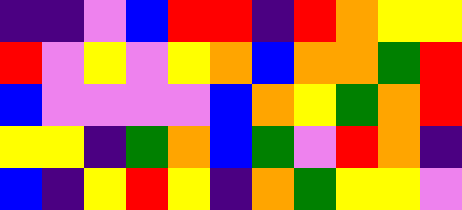[["indigo", "indigo", "violet", "blue", "red", "red", "indigo", "red", "orange", "yellow", "yellow"], ["red", "violet", "yellow", "violet", "yellow", "orange", "blue", "orange", "orange", "green", "red"], ["blue", "violet", "violet", "violet", "violet", "blue", "orange", "yellow", "green", "orange", "red"], ["yellow", "yellow", "indigo", "green", "orange", "blue", "green", "violet", "red", "orange", "indigo"], ["blue", "indigo", "yellow", "red", "yellow", "indigo", "orange", "green", "yellow", "yellow", "violet"]]